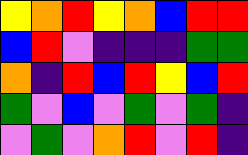[["yellow", "orange", "red", "yellow", "orange", "blue", "red", "red"], ["blue", "red", "violet", "indigo", "indigo", "indigo", "green", "green"], ["orange", "indigo", "red", "blue", "red", "yellow", "blue", "red"], ["green", "violet", "blue", "violet", "green", "violet", "green", "indigo"], ["violet", "green", "violet", "orange", "red", "violet", "red", "indigo"]]